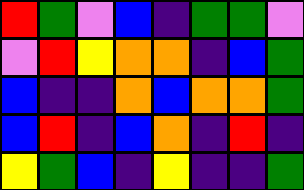[["red", "green", "violet", "blue", "indigo", "green", "green", "violet"], ["violet", "red", "yellow", "orange", "orange", "indigo", "blue", "green"], ["blue", "indigo", "indigo", "orange", "blue", "orange", "orange", "green"], ["blue", "red", "indigo", "blue", "orange", "indigo", "red", "indigo"], ["yellow", "green", "blue", "indigo", "yellow", "indigo", "indigo", "green"]]